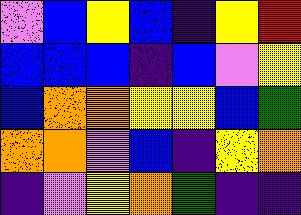[["violet", "blue", "yellow", "blue", "indigo", "yellow", "red"], ["blue", "blue", "blue", "indigo", "blue", "violet", "yellow"], ["blue", "orange", "orange", "yellow", "yellow", "blue", "green"], ["orange", "orange", "violet", "blue", "indigo", "yellow", "orange"], ["indigo", "violet", "yellow", "orange", "green", "indigo", "indigo"]]